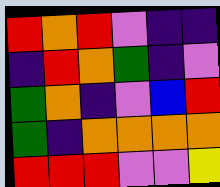[["red", "orange", "red", "violet", "indigo", "indigo"], ["indigo", "red", "orange", "green", "indigo", "violet"], ["green", "orange", "indigo", "violet", "blue", "red"], ["green", "indigo", "orange", "orange", "orange", "orange"], ["red", "red", "red", "violet", "violet", "yellow"]]